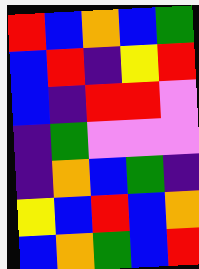[["red", "blue", "orange", "blue", "green"], ["blue", "red", "indigo", "yellow", "red"], ["blue", "indigo", "red", "red", "violet"], ["indigo", "green", "violet", "violet", "violet"], ["indigo", "orange", "blue", "green", "indigo"], ["yellow", "blue", "red", "blue", "orange"], ["blue", "orange", "green", "blue", "red"]]